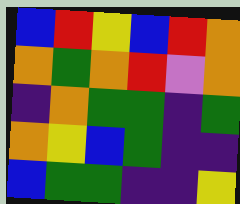[["blue", "red", "yellow", "blue", "red", "orange"], ["orange", "green", "orange", "red", "violet", "orange"], ["indigo", "orange", "green", "green", "indigo", "green"], ["orange", "yellow", "blue", "green", "indigo", "indigo"], ["blue", "green", "green", "indigo", "indigo", "yellow"]]